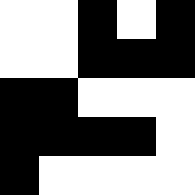[["white", "white", "black", "white", "black"], ["white", "white", "black", "black", "black"], ["black", "black", "white", "white", "white"], ["black", "black", "black", "black", "white"], ["black", "white", "white", "white", "white"]]